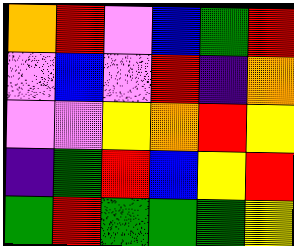[["orange", "red", "violet", "blue", "green", "red"], ["violet", "blue", "violet", "red", "indigo", "orange"], ["violet", "violet", "yellow", "orange", "red", "yellow"], ["indigo", "green", "red", "blue", "yellow", "red"], ["green", "red", "green", "green", "green", "yellow"]]